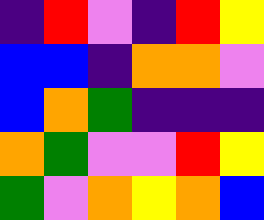[["indigo", "red", "violet", "indigo", "red", "yellow"], ["blue", "blue", "indigo", "orange", "orange", "violet"], ["blue", "orange", "green", "indigo", "indigo", "indigo"], ["orange", "green", "violet", "violet", "red", "yellow"], ["green", "violet", "orange", "yellow", "orange", "blue"]]